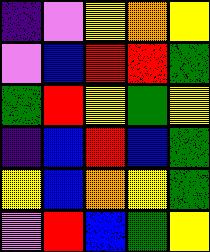[["indigo", "violet", "yellow", "orange", "yellow"], ["violet", "blue", "red", "red", "green"], ["green", "red", "yellow", "green", "yellow"], ["indigo", "blue", "red", "blue", "green"], ["yellow", "blue", "orange", "yellow", "green"], ["violet", "red", "blue", "green", "yellow"]]